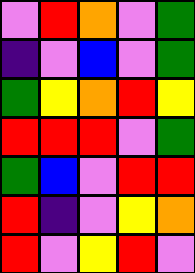[["violet", "red", "orange", "violet", "green"], ["indigo", "violet", "blue", "violet", "green"], ["green", "yellow", "orange", "red", "yellow"], ["red", "red", "red", "violet", "green"], ["green", "blue", "violet", "red", "red"], ["red", "indigo", "violet", "yellow", "orange"], ["red", "violet", "yellow", "red", "violet"]]